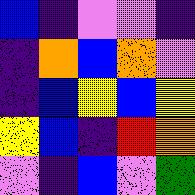[["blue", "indigo", "violet", "violet", "indigo"], ["indigo", "orange", "blue", "orange", "violet"], ["indigo", "blue", "yellow", "blue", "yellow"], ["yellow", "blue", "indigo", "red", "orange"], ["violet", "indigo", "blue", "violet", "green"]]